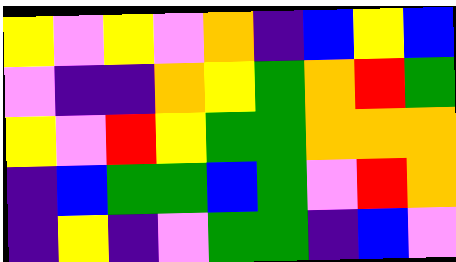[["yellow", "violet", "yellow", "violet", "orange", "indigo", "blue", "yellow", "blue"], ["violet", "indigo", "indigo", "orange", "yellow", "green", "orange", "red", "green"], ["yellow", "violet", "red", "yellow", "green", "green", "orange", "orange", "orange"], ["indigo", "blue", "green", "green", "blue", "green", "violet", "red", "orange"], ["indigo", "yellow", "indigo", "violet", "green", "green", "indigo", "blue", "violet"]]